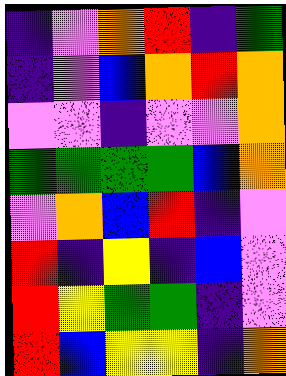[["indigo", "violet", "orange", "red", "indigo", "green"], ["indigo", "violet", "blue", "orange", "red", "orange"], ["violet", "violet", "indigo", "violet", "violet", "orange"], ["green", "green", "green", "green", "blue", "orange"], ["violet", "orange", "blue", "red", "indigo", "violet"], ["red", "indigo", "yellow", "indigo", "blue", "violet"], ["red", "yellow", "green", "green", "indigo", "violet"], ["red", "blue", "yellow", "yellow", "indigo", "orange"]]